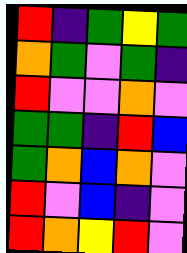[["red", "indigo", "green", "yellow", "green"], ["orange", "green", "violet", "green", "indigo"], ["red", "violet", "violet", "orange", "violet"], ["green", "green", "indigo", "red", "blue"], ["green", "orange", "blue", "orange", "violet"], ["red", "violet", "blue", "indigo", "violet"], ["red", "orange", "yellow", "red", "violet"]]